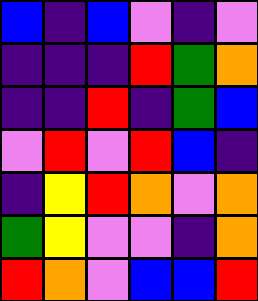[["blue", "indigo", "blue", "violet", "indigo", "violet"], ["indigo", "indigo", "indigo", "red", "green", "orange"], ["indigo", "indigo", "red", "indigo", "green", "blue"], ["violet", "red", "violet", "red", "blue", "indigo"], ["indigo", "yellow", "red", "orange", "violet", "orange"], ["green", "yellow", "violet", "violet", "indigo", "orange"], ["red", "orange", "violet", "blue", "blue", "red"]]